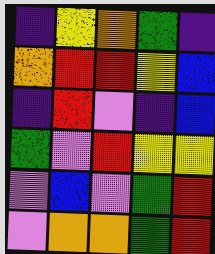[["indigo", "yellow", "orange", "green", "indigo"], ["orange", "red", "red", "yellow", "blue"], ["indigo", "red", "violet", "indigo", "blue"], ["green", "violet", "red", "yellow", "yellow"], ["violet", "blue", "violet", "green", "red"], ["violet", "orange", "orange", "green", "red"]]